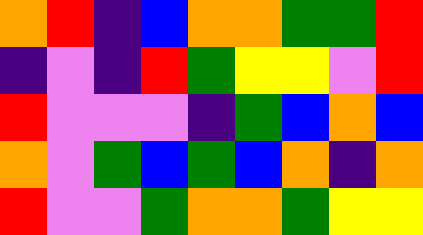[["orange", "red", "indigo", "blue", "orange", "orange", "green", "green", "red"], ["indigo", "violet", "indigo", "red", "green", "yellow", "yellow", "violet", "red"], ["red", "violet", "violet", "violet", "indigo", "green", "blue", "orange", "blue"], ["orange", "violet", "green", "blue", "green", "blue", "orange", "indigo", "orange"], ["red", "violet", "violet", "green", "orange", "orange", "green", "yellow", "yellow"]]